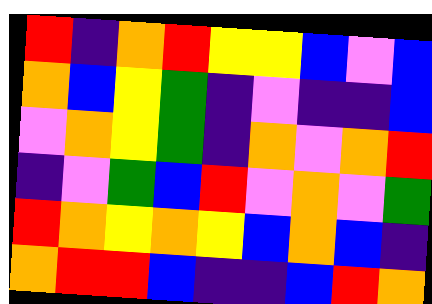[["red", "indigo", "orange", "red", "yellow", "yellow", "blue", "violet", "blue"], ["orange", "blue", "yellow", "green", "indigo", "violet", "indigo", "indigo", "blue"], ["violet", "orange", "yellow", "green", "indigo", "orange", "violet", "orange", "red"], ["indigo", "violet", "green", "blue", "red", "violet", "orange", "violet", "green"], ["red", "orange", "yellow", "orange", "yellow", "blue", "orange", "blue", "indigo"], ["orange", "red", "red", "blue", "indigo", "indigo", "blue", "red", "orange"]]